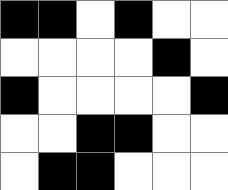[["black", "black", "white", "black", "white", "white"], ["white", "white", "white", "white", "black", "white"], ["black", "white", "white", "white", "white", "black"], ["white", "white", "black", "black", "white", "white"], ["white", "black", "black", "white", "white", "white"]]